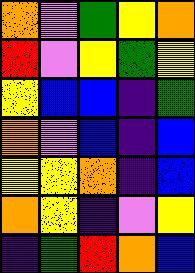[["orange", "violet", "green", "yellow", "orange"], ["red", "violet", "yellow", "green", "yellow"], ["yellow", "blue", "blue", "indigo", "green"], ["orange", "violet", "blue", "indigo", "blue"], ["yellow", "yellow", "orange", "indigo", "blue"], ["orange", "yellow", "indigo", "violet", "yellow"], ["indigo", "green", "red", "orange", "blue"]]